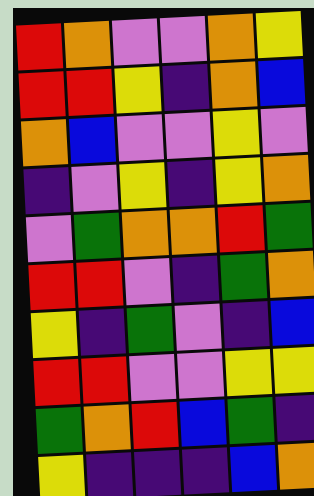[["red", "orange", "violet", "violet", "orange", "yellow"], ["red", "red", "yellow", "indigo", "orange", "blue"], ["orange", "blue", "violet", "violet", "yellow", "violet"], ["indigo", "violet", "yellow", "indigo", "yellow", "orange"], ["violet", "green", "orange", "orange", "red", "green"], ["red", "red", "violet", "indigo", "green", "orange"], ["yellow", "indigo", "green", "violet", "indigo", "blue"], ["red", "red", "violet", "violet", "yellow", "yellow"], ["green", "orange", "red", "blue", "green", "indigo"], ["yellow", "indigo", "indigo", "indigo", "blue", "orange"]]